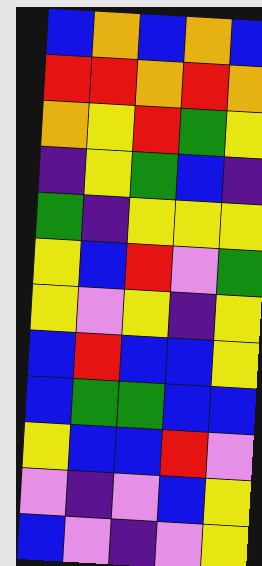[["blue", "orange", "blue", "orange", "blue"], ["red", "red", "orange", "red", "orange"], ["orange", "yellow", "red", "green", "yellow"], ["indigo", "yellow", "green", "blue", "indigo"], ["green", "indigo", "yellow", "yellow", "yellow"], ["yellow", "blue", "red", "violet", "green"], ["yellow", "violet", "yellow", "indigo", "yellow"], ["blue", "red", "blue", "blue", "yellow"], ["blue", "green", "green", "blue", "blue"], ["yellow", "blue", "blue", "red", "violet"], ["violet", "indigo", "violet", "blue", "yellow"], ["blue", "violet", "indigo", "violet", "yellow"]]